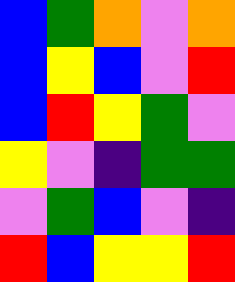[["blue", "green", "orange", "violet", "orange"], ["blue", "yellow", "blue", "violet", "red"], ["blue", "red", "yellow", "green", "violet"], ["yellow", "violet", "indigo", "green", "green"], ["violet", "green", "blue", "violet", "indigo"], ["red", "blue", "yellow", "yellow", "red"]]